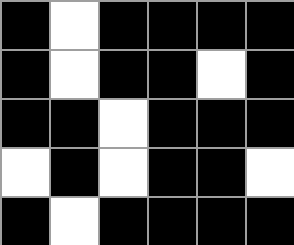[["black", "white", "black", "black", "black", "black"], ["black", "white", "black", "black", "white", "black"], ["black", "black", "white", "black", "black", "black"], ["white", "black", "white", "black", "black", "white"], ["black", "white", "black", "black", "black", "black"]]